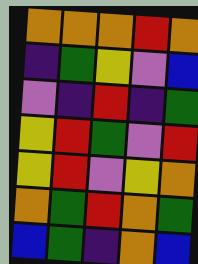[["orange", "orange", "orange", "red", "orange"], ["indigo", "green", "yellow", "violet", "blue"], ["violet", "indigo", "red", "indigo", "green"], ["yellow", "red", "green", "violet", "red"], ["yellow", "red", "violet", "yellow", "orange"], ["orange", "green", "red", "orange", "green"], ["blue", "green", "indigo", "orange", "blue"]]